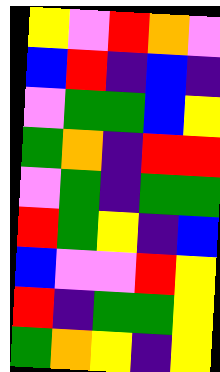[["yellow", "violet", "red", "orange", "violet"], ["blue", "red", "indigo", "blue", "indigo"], ["violet", "green", "green", "blue", "yellow"], ["green", "orange", "indigo", "red", "red"], ["violet", "green", "indigo", "green", "green"], ["red", "green", "yellow", "indigo", "blue"], ["blue", "violet", "violet", "red", "yellow"], ["red", "indigo", "green", "green", "yellow"], ["green", "orange", "yellow", "indigo", "yellow"]]